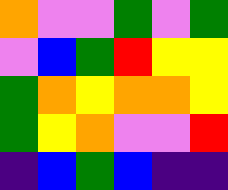[["orange", "violet", "violet", "green", "violet", "green"], ["violet", "blue", "green", "red", "yellow", "yellow"], ["green", "orange", "yellow", "orange", "orange", "yellow"], ["green", "yellow", "orange", "violet", "violet", "red"], ["indigo", "blue", "green", "blue", "indigo", "indigo"]]